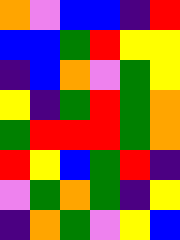[["orange", "violet", "blue", "blue", "indigo", "red"], ["blue", "blue", "green", "red", "yellow", "yellow"], ["indigo", "blue", "orange", "violet", "green", "yellow"], ["yellow", "indigo", "green", "red", "green", "orange"], ["green", "red", "red", "red", "green", "orange"], ["red", "yellow", "blue", "green", "red", "indigo"], ["violet", "green", "orange", "green", "indigo", "yellow"], ["indigo", "orange", "green", "violet", "yellow", "blue"]]